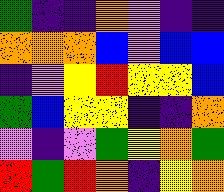[["green", "indigo", "indigo", "orange", "violet", "indigo", "indigo"], ["orange", "orange", "orange", "blue", "violet", "blue", "blue"], ["indigo", "violet", "yellow", "red", "yellow", "yellow", "blue"], ["green", "blue", "yellow", "yellow", "indigo", "indigo", "orange"], ["violet", "indigo", "violet", "green", "yellow", "orange", "green"], ["red", "green", "red", "orange", "indigo", "yellow", "orange"]]